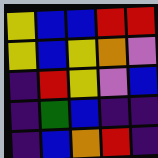[["yellow", "blue", "blue", "red", "red"], ["yellow", "blue", "yellow", "orange", "violet"], ["indigo", "red", "yellow", "violet", "blue"], ["indigo", "green", "blue", "indigo", "indigo"], ["indigo", "blue", "orange", "red", "indigo"]]